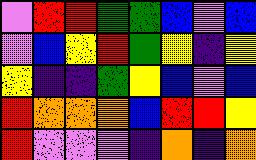[["violet", "red", "red", "green", "green", "blue", "violet", "blue"], ["violet", "blue", "yellow", "red", "green", "yellow", "indigo", "yellow"], ["yellow", "indigo", "indigo", "green", "yellow", "blue", "violet", "blue"], ["red", "orange", "orange", "orange", "blue", "red", "red", "yellow"], ["red", "violet", "violet", "violet", "indigo", "orange", "indigo", "orange"]]